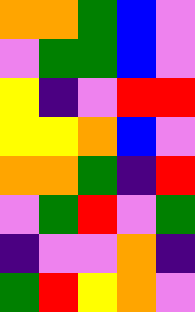[["orange", "orange", "green", "blue", "violet"], ["violet", "green", "green", "blue", "violet"], ["yellow", "indigo", "violet", "red", "red"], ["yellow", "yellow", "orange", "blue", "violet"], ["orange", "orange", "green", "indigo", "red"], ["violet", "green", "red", "violet", "green"], ["indigo", "violet", "violet", "orange", "indigo"], ["green", "red", "yellow", "orange", "violet"]]